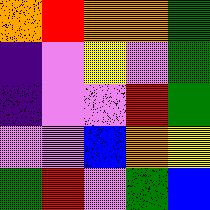[["orange", "red", "orange", "orange", "green"], ["indigo", "violet", "yellow", "violet", "green"], ["indigo", "violet", "violet", "red", "green"], ["violet", "violet", "blue", "orange", "yellow"], ["green", "red", "violet", "green", "blue"]]